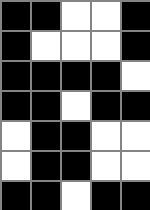[["black", "black", "white", "white", "black"], ["black", "white", "white", "white", "black"], ["black", "black", "black", "black", "white"], ["black", "black", "white", "black", "black"], ["white", "black", "black", "white", "white"], ["white", "black", "black", "white", "white"], ["black", "black", "white", "black", "black"]]